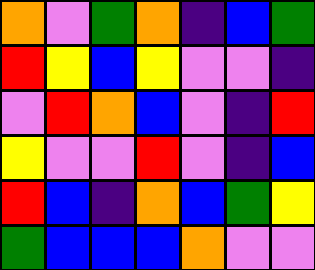[["orange", "violet", "green", "orange", "indigo", "blue", "green"], ["red", "yellow", "blue", "yellow", "violet", "violet", "indigo"], ["violet", "red", "orange", "blue", "violet", "indigo", "red"], ["yellow", "violet", "violet", "red", "violet", "indigo", "blue"], ["red", "blue", "indigo", "orange", "blue", "green", "yellow"], ["green", "blue", "blue", "blue", "orange", "violet", "violet"]]